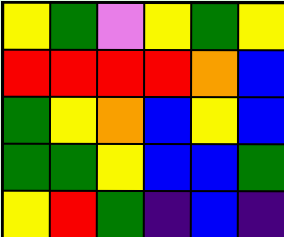[["yellow", "green", "violet", "yellow", "green", "yellow"], ["red", "red", "red", "red", "orange", "blue"], ["green", "yellow", "orange", "blue", "yellow", "blue"], ["green", "green", "yellow", "blue", "blue", "green"], ["yellow", "red", "green", "indigo", "blue", "indigo"]]